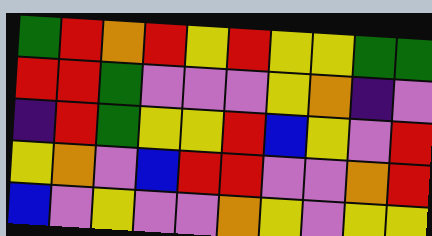[["green", "red", "orange", "red", "yellow", "red", "yellow", "yellow", "green", "green"], ["red", "red", "green", "violet", "violet", "violet", "yellow", "orange", "indigo", "violet"], ["indigo", "red", "green", "yellow", "yellow", "red", "blue", "yellow", "violet", "red"], ["yellow", "orange", "violet", "blue", "red", "red", "violet", "violet", "orange", "red"], ["blue", "violet", "yellow", "violet", "violet", "orange", "yellow", "violet", "yellow", "yellow"]]